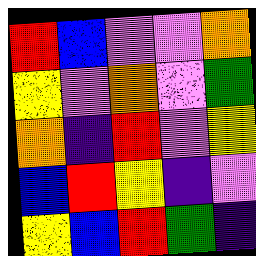[["red", "blue", "violet", "violet", "orange"], ["yellow", "violet", "orange", "violet", "green"], ["orange", "indigo", "red", "violet", "yellow"], ["blue", "red", "yellow", "indigo", "violet"], ["yellow", "blue", "red", "green", "indigo"]]